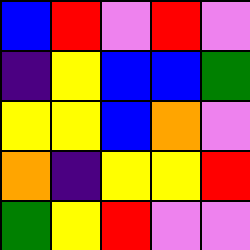[["blue", "red", "violet", "red", "violet"], ["indigo", "yellow", "blue", "blue", "green"], ["yellow", "yellow", "blue", "orange", "violet"], ["orange", "indigo", "yellow", "yellow", "red"], ["green", "yellow", "red", "violet", "violet"]]